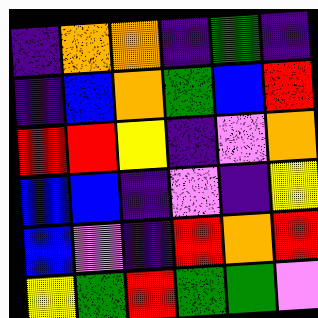[["indigo", "orange", "orange", "indigo", "green", "indigo"], ["indigo", "blue", "orange", "green", "blue", "red"], ["red", "red", "yellow", "indigo", "violet", "orange"], ["blue", "blue", "indigo", "violet", "indigo", "yellow"], ["blue", "violet", "indigo", "red", "orange", "red"], ["yellow", "green", "red", "green", "green", "violet"]]